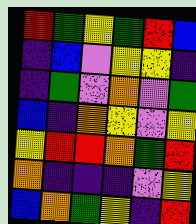[["red", "green", "yellow", "green", "red", "blue"], ["indigo", "blue", "violet", "yellow", "yellow", "indigo"], ["indigo", "green", "violet", "orange", "violet", "green"], ["blue", "indigo", "orange", "yellow", "violet", "yellow"], ["yellow", "red", "red", "orange", "green", "red"], ["orange", "indigo", "indigo", "indigo", "violet", "yellow"], ["blue", "orange", "green", "yellow", "indigo", "red"]]